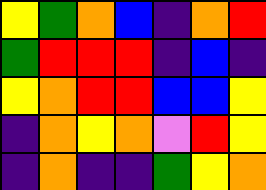[["yellow", "green", "orange", "blue", "indigo", "orange", "red"], ["green", "red", "red", "red", "indigo", "blue", "indigo"], ["yellow", "orange", "red", "red", "blue", "blue", "yellow"], ["indigo", "orange", "yellow", "orange", "violet", "red", "yellow"], ["indigo", "orange", "indigo", "indigo", "green", "yellow", "orange"]]